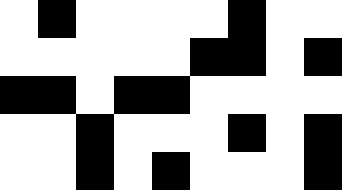[["white", "black", "white", "white", "white", "white", "black", "white", "white"], ["white", "white", "white", "white", "white", "black", "black", "white", "black"], ["black", "black", "white", "black", "black", "white", "white", "white", "white"], ["white", "white", "black", "white", "white", "white", "black", "white", "black"], ["white", "white", "black", "white", "black", "white", "white", "white", "black"]]